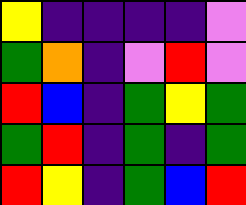[["yellow", "indigo", "indigo", "indigo", "indigo", "violet"], ["green", "orange", "indigo", "violet", "red", "violet"], ["red", "blue", "indigo", "green", "yellow", "green"], ["green", "red", "indigo", "green", "indigo", "green"], ["red", "yellow", "indigo", "green", "blue", "red"]]